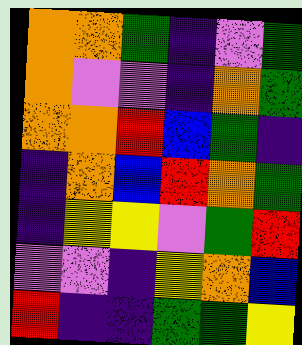[["orange", "orange", "green", "indigo", "violet", "green"], ["orange", "violet", "violet", "indigo", "orange", "green"], ["orange", "orange", "red", "blue", "green", "indigo"], ["indigo", "orange", "blue", "red", "orange", "green"], ["indigo", "yellow", "yellow", "violet", "green", "red"], ["violet", "violet", "indigo", "yellow", "orange", "blue"], ["red", "indigo", "indigo", "green", "green", "yellow"]]